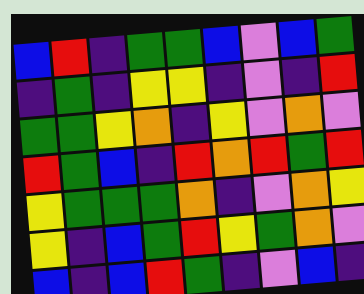[["blue", "red", "indigo", "green", "green", "blue", "violet", "blue", "green"], ["indigo", "green", "indigo", "yellow", "yellow", "indigo", "violet", "indigo", "red"], ["green", "green", "yellow", "orange", "indigo", "yellow", "violet", "orange", "violet"], ["red", "green", "blue", "indigo", "red", "orange", "red", "green", "red"], ["yellow", "green", "green", "green", "orange", "indigo", "violet", "orange", "yellow"], ["yellow", "indigo", "blue", "green", "red", "yellow", "green", "orange", "violet"], ["blue", "indigo", "blue", "red", "green", "indigo", "violet", "blue", "indigo"]]